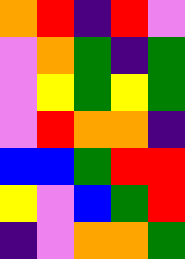[["orange", "red", "indigo", "red", "violet"], ["violet", "orange", "green", "indigo", "green"], ["violet", "yellow", "green", "yellow", "green"], ["violet", "red", "orange", "orange", "indigo"], ["blue", "blue", "green", "red", "red"], ["yellow", "violet", "blue", "green", "red"], ["indigo", "violet", "orange", "orange", "green"]]